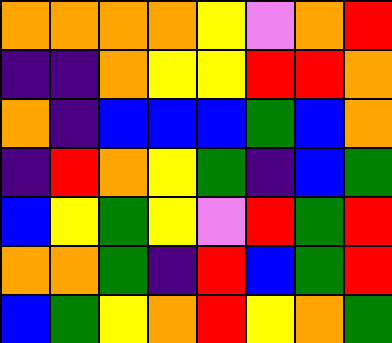[["orange", "orange", "orange", "orange", "yellow", "violet", "orange", "red"], ["indigo", "indigo", "orange", "yellow", "yellow", "red", "red", "orange"], ["orange", "indigo", "blue", "blue", "blue", "green", "blue", "orange"], ["indigo", "red", "orange", "yellow", "green", "indigo", "blue", "green"], ["blue", "yellow", "green", "yellow", "violet", "red", "green", "red"], ["orange", "orange", "green", "indigo", "red", "blue", "green", "red"], ["blue", "green", "yellow", "orange", "red", "yellow", "orange", "green"]]